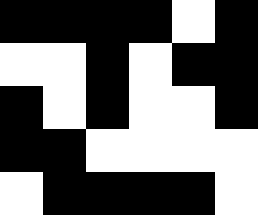[["black", "black", "black", "black", "white", "black"], ["white", "white", "black", "white", "black", "black"], ["black", "white", "black", "white", "white", "black"], ["black", "black", "white", "white", "white", "white"], ["white", "black", "black", "black", "black", "white"]]